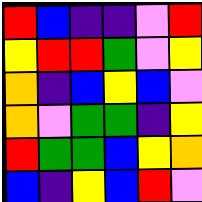[["red", "blue", "indigo", "indigo", "violet", "red"], ["yellow", "red", "red", "green", "violet", "yellow"], ["orange", "indigo", "blue", "yellow", "blue", "violet"], ["orange", "violet", "green", "green", "indigo", "yellow"], ["red", "green", "green", "blue", "yellow", "orange"], ["blue", "indigo", "yellow", "blue", "red", "violet"]]